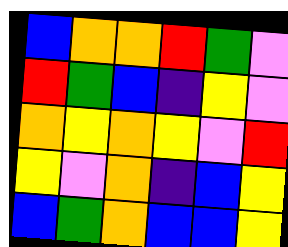[["blue", "orange", "orange", "red", "green", "violet"], ["red", "green", "blue", "indigo", "yellow", "violet"], ["orange", "yellow", "orange", "yellow", "violet", "red"], ["yellow", "violet", "orange", "indigo", "blue", "yellow"], ["blue", "green", "orange", "blue", "blue", "yellow"]]